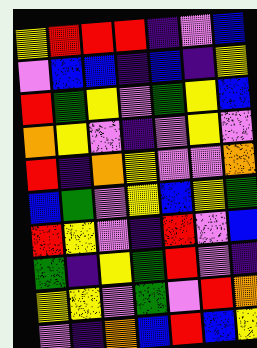[["yellow", "red", "red", "red", "indigo", "violet", "blue"], ["violet", "blue", "blue", "indigo", "blue", "indigo", "yellow"], ["red", "green", "yellow", "violet", "green", "yellow", "blue"], ["orange", "yellow", "violet", "indigo", "violet", "yellow", "violet"], ["red", "indigo", "orange", "yellow", "violet", "violet", "orange"], ["blue", "green", "violet", "yellow", "blue", "yellow", "green"], ["red", "yellow", "violet", "indigo", "red", "violet", "blue"], ["green", "indigo", "yellow", "green", "red", "violet", "indigo"], ["yellow", "yellow", "violet", "green", "violet", "red", "orange"], ["violet", "indigo", "orange", "blue", "red", "blue", "yellow"]]